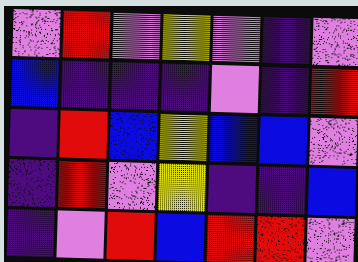[["violet", "red", "violet", "yellow", "violet", "indigo", "violet"], ["blue", "indigo", "indigo", "indigo", "violet", "indigo", "red"], ["indigo", "red", "blue", "yellow", "blue", "blue", "violet"], ["indigo", "red", "violet", "yellow", "indigo", "indigo", "blue"], ["indigo", "violet", "red", "blue", "red", "red", "violet"]]